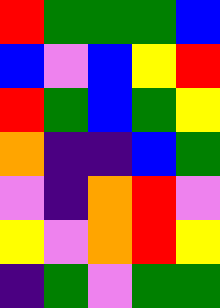[["red", "green", "green", "green", "blue"], ["blue", "violet", "blue", "yellow", "red"], ["red", "green", "blue", "green", "yellow"], ["orange", "indigo", "indigo", "blue", "green"], ["violet", "indigo", "orange", "red", "violet"], ["yellow", "violet", "orange", "red", "yellow"], ["indigo", "green", "violet", "green", "green"]]